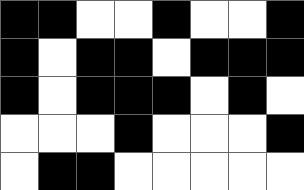[["black", "black", "white", "white", "black", "white", "white", "black"], ["black", "white", "black", "black", "white", "black", "black", "black"], ["black", "white", "black", "black", "black", "white", "black", "white"], ["white", "white", "white", "black", "white", "white", "white", "black"], ["white", "black", "black", "white", "white", "white", "white", "white"]]